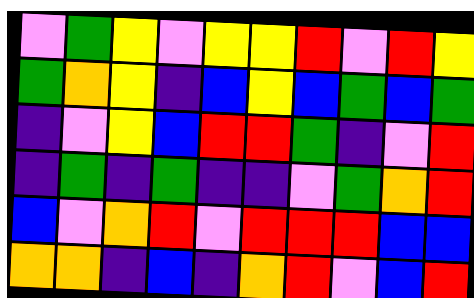[["violet", "green", "yellow", "violet", "yellow", "yellow", "red", "violet", "red", "yellow"], ["green", "orange", "yellow", "indigo", "blue", "yellow", "blue", "green", "blue", "green"], ["indigo", "violet", "yellow", "blue", "red", "red", "green", "indigo", "violet", "red"], ["indigo", "green", "indigo", "green", "indigo", "indigo", "violet", "green", "orange", "red"], ["blue", "violet", "orange", "red", "violet", "red", "red", "red", "blue", "blue"], ["orange", "orange", "indigo", "blue", "indigo", "orange", "red", "violet", "blue", "red"]]